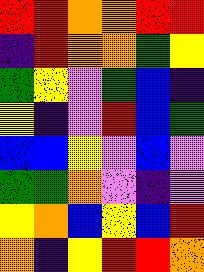[["red", "red", "orange", "orange", "red", "red"], ["indigo", "red", "orange", "orange", "green", "yellow"], ["green", "yellow", "violet", "green", "blue", "indigo"], ["yellow", "indigo", "violet", "red", "blue", "green"], ["blue", "blue", "yellow", "violet", "blue", "violet"], ["green", "green", "orange", "violet", "indigo", "violet"], ["yellow", "orange", "blue", "yellow", "blue", "red"], ["orange", "indigo", "yellow", "red", "red", "orange"]]